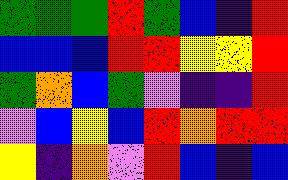[["green", "green", "green", "red", "green", "blue", "indigo", "red"], ["blue", "blue", "blue", "red", "red", "yellow", "yellow", "red"], ["green", "orange", "blue", "green", "violet", "indigo", "indigo", "red"], ["violet", "blue", "yellow", "blue", "red", "orange", "red", "red"], ["yellow", "indigo", "orange", "violet", "red", "blue", "indigo", "blue"]]